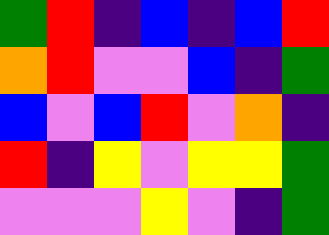[["green", "red", "indigo", "blue", "indigo", "blue", "red"], ["orange", "red", "violet", "violet", "blue", "indigo", "green"], ["blue", "violet", "blue", "red", "violet", "orange", "indigo"], ["red", "indigo", "yellow", "violet", "yellow", "yellow", "green"], ["violet", "violet", "violet", "yellow", "violet", "indigo", "green"]]